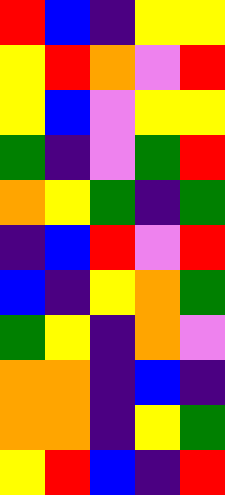[["red", "blue", "indigo", "yellow", "yellow"], ["yellow", "red", "orange", "violet", "red"], ["yellow", "blue", "violet", "yellow", "yellow"], ["green", "indigo", "violet", "green", "red"], ["orange", "yellow", "green", "indigo", "green"], ["indigo", "blue", "red", "violet", "red"], ["blue", "indigo", "yellow", "orange", "green"], ["green", "yellow", "indigo", "orange", "violet"], ["orange", "orange", "indigo", "blue", "indigo"], ["orange", "orange", "indigo", "yellow", "green"], ["yellow", "red", "blue", "indigo", "red"]]